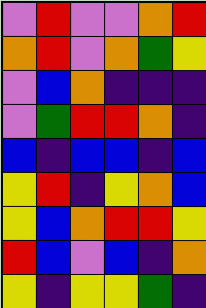[["violet", "red", "violet", "violet", "orange", "red"], ["orange", "red", "violet", "orange", "green", "yellow"], ["violet", "blue", "orange", "indigo", "indigo", "indigo"], ["violet", "green", "red", "red", "orange", "indigo"], ["blue", "indigo", "blue", "blue", "indigo", "blue"], ["yellow", "red", "indigo", "yellow", "orange", "blue"], ["yellow", "blue", "orange", "red", "red", "yellow"], ["red", "blue", "violet", "blue", "indigo", "orange"], ["yellow", "indigo", "yellow", "yellow", "green", "indigo"]]